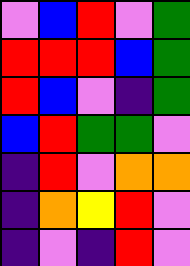[["violet", "blue", "red", "violet", "green"], ["red", "red", "red", "blue", "green"], ["red", "blue", "violet", "indigo", "green"], ["blue", "red", "green", "green", "violet"], ["indigo", "red", "violet", "orange", "orange"], ["indigo", "orange", "yellow", "red", "violet"], ["indigo", "violet", "indigo", "red", "violet"]]